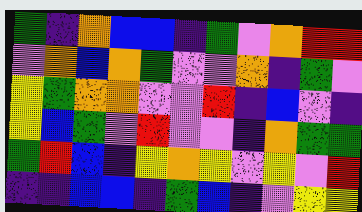[["green", "indigo", "orange", "blue", "blue", "indigo", "green", "violet", "orange", "red", "red"], ["violet", "orange", "blue", "orange", "green", "violet", "violet", "orange", "indigo", "green", "violet"], ["yellow", "green", "orange", "orange", "violet", "violet", "red", "indigo", "blue", "violet", "indigo"], ["yellow", "blue", "green", "violet", "red", "violet", "violet", "indigo", "orange", "green", "green"], ["green", "red", "blue", "indigo", "yellow", "orange", "yellow", "violet", "yellow", "violet", "red"], ["indigo", "indigo", "blue", "blue", "indigo", "green", "blue", "indigo", "violet", "yellow", "yellow"]]